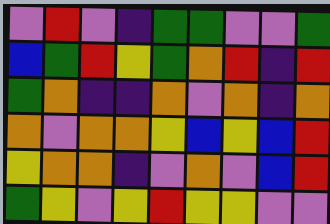[["violet", "red", "violet", "indigo", "green", "green", "violet", "violet", "green"], ["blue", "green", "red", "yellow", "green", "orange", "red", "indigo", "red"], ["green", "orange", "indigo", "indigo", "orange", "violet", "orange", "indigo", "orange"], ["orange", "violet", "orange", "orange", "yellow", "blue", "yellow", "blue", "red"], ["yellow", "orange", "orange", "indigo", "violet", "orange", "violet", "blue", "red"], ["green", "yellow", "violet", "yellow", "red", "yellow", "yellow", "violet", "violet"]]